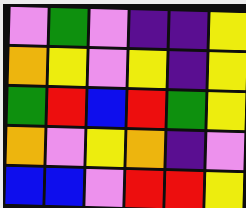[["violet", "green", "violet", "indigo", "indigo", "yellow"], ["orange", "yellow", "violet", "yellow", "indigo", "yellow"], ["green", "red", "blue", "red", "green", "yellow"], ["orange", "violet", "yellow", "orange", "indigo", "violet"], ["blue", "blue", "violet", "red", "red", "yellow"]]